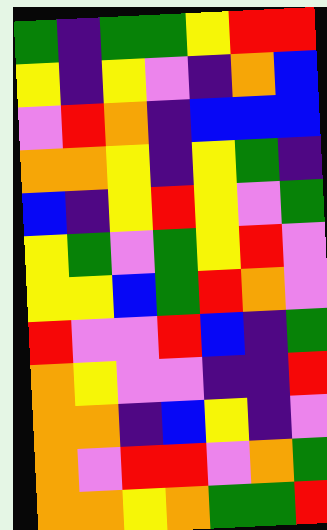[["green", "indigo", "green", "green", "yellow", "red", "red"], ["yellow", "indigo", "yellow", "violet", "indigo", "orange", "blue"], ["violet", "red", "orange", "indigo", "blue", "blue", "blue"], ["orange", "orange", "yellow", "indigo", "yellow", "green", "indigo"], ["blue", "indigo", "yellow", "red", "yellow", "violet", "green"], ["yellow", "green", "violet", "green", "yellow", "red", "violet"], ["yellow", "yellow", "blue", "green", "red", "orange", "violet"], ["red", "violet", "violet", "red", "blue", "indigo", "green"], ["orange", "yellow", "violet", "violet", "indigo", "indigo", "red"], ["orange", "orange", "indigo", "blue", "yellow", "indigo", "violet"], ["orange", "violet", "red", "red", "violet", "orange", "green"], ["orange", "orange", "yellow", "orange", "green", "green", "red"]]